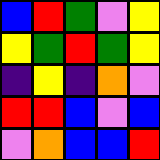[["blue", "red", "green", "violet", "yellow"], ["yellow", "green", "red", "green", "yellow"], ["indigo", "yellow", "indigo", "orange", "violet"], ["red", "red", "blue", "violet", "blue"], ["violet", "orange", "blue", "blue", "red"]]